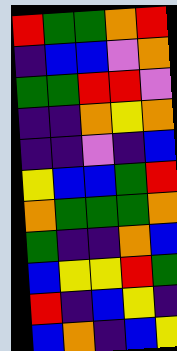[["red", "green", "green", "orange", "red"], ["indigo", "blue", "blue", "violet", "orange"], ["green", "green", "red", "red", "violet"], ["indigo", "indigo", "orange", "yellow", "orange"], ["indigo", "indigo", "violet", "indigo", "blue"], ["yellow", "blue", "blue", "green", "red"], ["orange", "green", "green", "green", "orange"], ["green", "indigo", "indigo", "orange", "blue"], ["blue", "yellow", "yellow", "red", "green"], ["red", "indigo", "blue", "yellow", "indigo"], ["blue", "orange", "indigo", "blue", "yellow"]]